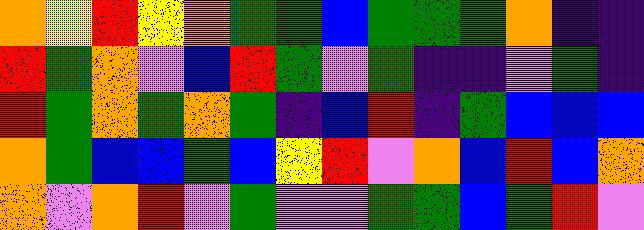[["orange", "yellow", "red", "yellow", "orange", "green", "green", "blue", "green", "green", "green", "orange", "indigo", "indigo"], ["red", "green", "orange", "violet", "blue", "red", "green", "violet", "green", "indigo", "indigo", "violet", "green", "indigo"], ["red", "green", "orange", "green", "orange", "green", "indigo", "blue", "red", "indigo", "green", "blue", "blue", "blue"], ["orange", "green", "blue", "blue", "green", "blue", "yellow", "red", "violet", "orange", "blue", "red", "blue", "orange"], ["orange", "violet", "orange", "red", "violet", "green", "violet", "violet", "green", "green", "blue", "green", "red", "violet"]]